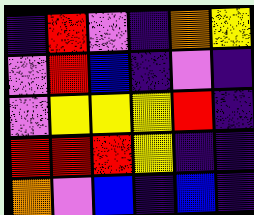[["indigo", "red", "violet", "indigo", "orange", "yellow"], ["violet", "red", "blue", "indigo", "violet", "indigo"], ["violet", "yellow", "yellow", "yellow", "red", "indigo"], ["red", "red", "red", "yellow", "indigo", "indigo"], ["orange", "violet", "blue", "indigo", "blue", "indigo"]]